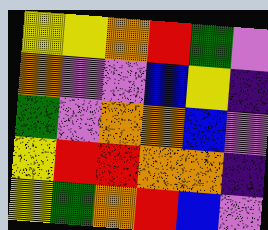[["yellow", "yellow", "orange", "red", "green", "violet"], ["orange", "violet", "violet", "blue", "yellow", "indigo"], ["green", "violet", "orange", "orange", "blue", "violet"], ["yellow", "red", "red", "orange", "orange", "indigo"], ["yellow", "green", "orange", "red", "blue", "violet"]]